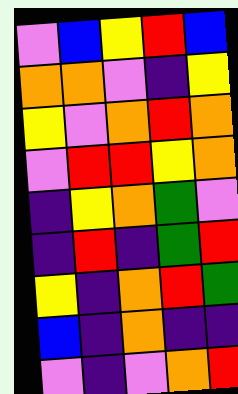[["violet", "blue", "yellow", "red", "blue"], ["orange", "orange", "violet", "indigo", "yellow"], ["yellow", "violet", "orange", "red", "orange"], ["violet", "red", "red", "yellow", "orange"], ["indigo", "yellow", "orange", "green", "violet"], ["indigo", "red", "indigo", "green", "red"], ["yellow", "indigo", "orange", "red", "green"], ["blue", "indigo", "orange", "indigo", "indigo"], ["violet", "indigo", "violet", "orange", "red"]]